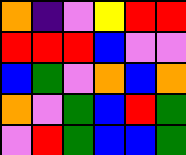[["orange", "indigo", "violet", "yellow", "red", "red"], ["red", "red", "red", "blue", "violet", "violet"], ["blue", "green", "violet", "orange", "blue", "orange"], ["orange", "violet", "green", "blue", "red", "green"], ["violet", "red", "green", "blue", "blue", "green"]]